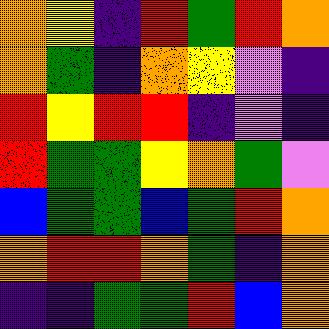[["orange", "yellow", "indigo", "red", "green", "red", "orange"], ["orange", "green", "indigo", "orange", "yellow", "violet", "indigo"], ["red", "yellow", "red", "red", "indigo", "violet", "indigo"], ["red", "green", "green", "yellow", "orange", "green", "violet"], ["blue", "green", "green", "blue", "green", "red", "orange"], ["orange", "red", "red", "orange", "green", "indigo", "orange"], ["indigo", "indigo", "green", "green", "red", "blue", "orange"]]